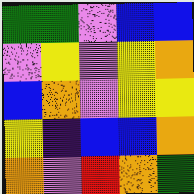[["green", "green", "violet", "blue", "blue"], ["violet", "yellow", "violet", "yellow", "orange"], ["blue", "orange", "violet", "yellow", "yellow"], ["yellow", "indigo", "blue", "blue", "orange"], ["orange", "violet", "red", "orange", "green"]]